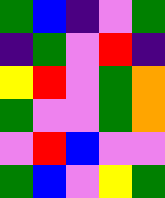[["green", "blue", "indigo", "violet", "green"], ["indigo", "green", "violet", "red", "indigo"], ["yellow", "red", "violet", "green", "orange"], ["green", "violet", "violet", "green", "orange"], ["violet", "red", "blue", "violet", "violet"], ["green", "blue", "violet", "yellow", "green"]]